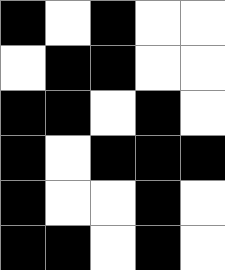[["black", "white", "black", "white", "white"], ["white", "black", "black", "white", "white"], ["black", "black", "white", "black", "white"], ["black", "white", "black", "black", "black"], ["black", "white", "white", "black", "white"], ["black", "black", "white", "black", "white"]]